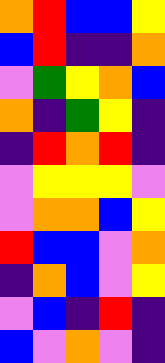[["orange", "red", "blue", "blue", "yellow"], ["blue", "red", "indigo", "indigo", "orange"], ["violet", "green", "yellow", "orange", "blue"], ["orange", "indigo", "green", "yellow", "indigo"], ["indigo", "red", "orange", "red", "indigo"], ["violet", "yellow", "yellow", "yellow", "violet"], ["violet", "orange", "orange", "blue", "yellow"], ["red", "blue", "blue", "violet", "orange"], ["indigo", "orange", "blue", "violet", "yellow"], ["violet", "blue", "indigo", "red", "indigo"], ["blue", "violet", "orange", "violet", "indigo"]]